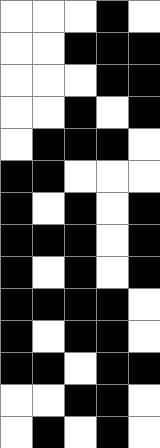[["white", "white", "white", "black", "white"], ["white", "white", "black", "black", "black"], ["white", "white", "white", "black", "black"], ["white", "white", "black", "white", "black"], ["white", "black", "black", "black", "white"], ["black", "black", "white", "white", "white"], ["black", "white", "black", "white", "black"], ["black", "black", "black", "white", "black"], ["black", "white", "black", "white", "black"], ["black", "black", "black", "black", "white"], ["black", "white", "black", "black", "white"], ["black", "black", "white", "black", "black"], ["white", "white", "black", "black", "white"], ["white", "black", "white", "black", "white"]]